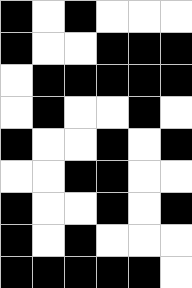[["black", "white", "black", "white", "white", "white"], ["black", "white", "white", "black", "black", "black"], ["white", "black", "black", "black", "black", "black"], ["white", "black", "white", "white", "black", "white"], ["black", "white", "white", "black", "white", "black"], ["white", "white", "black", "black", "white", "white"], ["black", "white", "white", "black", "white", "black"], ["black", "white", "black", "white", "white", "white"], ["black", "black", "black", "black", "black", "white"]]